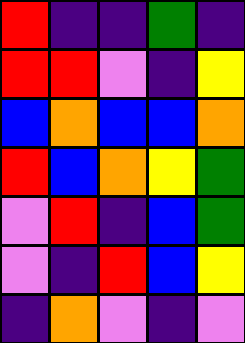[["red", "indigo", "indigo", "green", "indigo"], ["red", "red", "violet", "indigo", "yellow"], ["blue", "orange", "blue", "blue", "orange"], ["red", "blue", "orange", "yellow", "green"], ["violet", "red", "indigo", "blue", "green"], ["violet", "indigo", "red", "blue", "yellow"], ["indigo", "orange", "violet", "indigo", "violet"]]